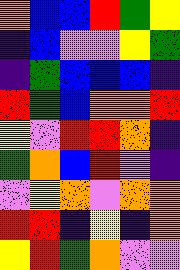[["orange", "blue", "blue", "red", "green", "yellow"], ["indigo", "blue", "violet", "violet", "yellow", "green"], ["indigo", "green", "blue", "blue", "blue", "indigo"], ["red", "green", "blue", "orange", "orange", "red"], ["yellow", "violet", "red", "red", "orange", "indigo"], ["green", "orange", "blue", "red", "violet", "indigo"], ["violet", "yellow", "orange", "violet", "orange", "orange"], ["red", "red", "indigo", "yellow", "indigo", "orange"], ["yellow", "red", "green", "orange", "violet", "violet"]]